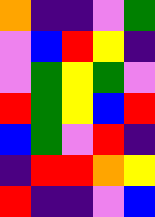[["orange", "indigo", "indigo", "violet", "green"], ["violet", "blue", "red", "yellow", "indigo"], ["violet", "green", "yellow", "green", "violet"], ["red", "green", "yellow", "blue", "red"], ["blue", "green", "violet", "red", "indigo"], ["indigo", "red", "red", "orange", "yellow"], ["red", "indigo", "indigo", "violet", "blue"]]